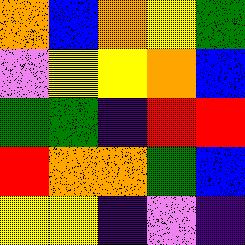[["orange", "blue", "orange", "yellow", "green"], ["violet", "yellow", "yellow", "orange", "blue"], ["green", "green", "indigo", "red", "red"], ["red", "orange", "orange", "green", "blue"], ["yellow", "yellow", "indigo", "violet", "indigo"]]